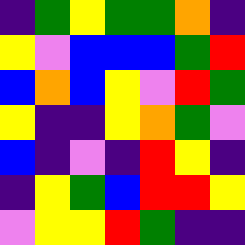[["indigo", "green", "yellow", "green", "green", "orange", "indigo"], ["yellow", "violet", "blue", "blue", "blue", "green", "red"], ["blue", "orange", "blue", "yellow", "violet", "red", "green"], ["yellow", "indigo", "indigo", "yellow", "orange", "green", "violet"], ["blue", "indigo", "violet", "indigo", "red", "yellow", "indigo"], ["indigo", "yellow", "green", "blue", "red", "red", "yellow"], ["violet", "yellow", "yellow", "red", "green", "indigo", "indigo"]]